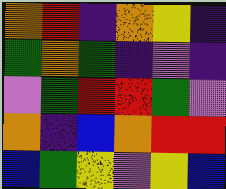[["orange", "red", "indigo", "orange", "yellow", "indigo"], ["green", "orange", "green", "indigo", "violet", "indigo"], ["violet", "green", "red", "red", "green", "violet"], ["orange", "indigo", "blue", "orange", "red", "red"], ["blue", "green", "yellow", "violet", "yellow", "blue"]]